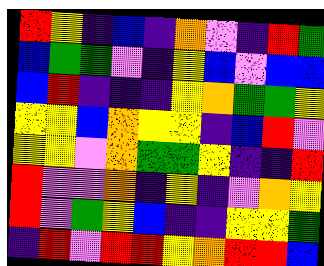[["red", "yellow", "indigo", "blue", "indigo", "orange", "violet", "indigo", "red", "green"], ["blue", "green", "green", "violet", "indigo", "yellow", "blue", "violet", "blue", "blue"], ["blue", "red", "indigo", "indigo", "indigo", "yellow", "orange", "green", "green", "yellow"], ["yellow", "yellow", "blue", "orange", "yellow", "yellow", "indigo", "blue", "red", "violet"], ["yellow", "yellow", "violet", "orange", "green", "green", "yellow", "indigo", "indigo", "red"], ["red", "violet", "violet", "orange", "indigo", "yellow", "indigo", "violet", "orange", "yellow"], ["red", "violet", "green", "yellow", "blue", "indigo", "indigo", "yellow", "yellow", "green"], ["indigo", "red", "violet", "red", "red", "yellow", "orange", "red", "red", "blue"]]